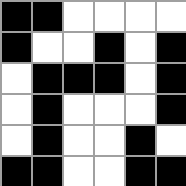[["black", "black", "white", "white", "white", "white"], ["black", "white", "white", "black", "white", "black"], ["white", "black", "black", "black", "white", "black"], ["white", "black", "white", "white", "white", "black"], ["white", "black", "white", "white", "black", "white"], ["black", "black", "white", "white", "black", "black"]]